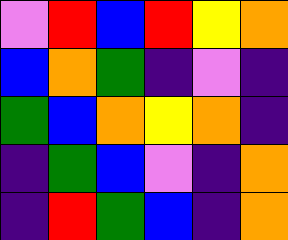[["violet", "red", "blue", "red", "yellow", "orange"], ["blue", "orange", "green", "indigo", "violet", "indigo"], ["green", "blue", "orange", "yellow", "orange", "indigo"], ["indigo", "green", "blue", "violet", "indigo", "orange"], ["indigo", "red", "green", "blue", "indigo", "orange"]]